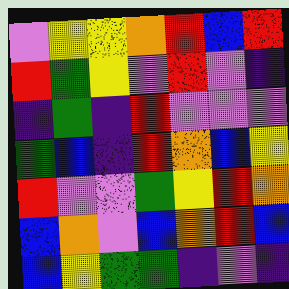[["violet", "yellow", "yellow", "orange", "red", "blue", "red"], ["red", "green", "yellow", "violet", "red", "violet", "indigo"], ["indigo", "green", "indigo", "red", "violet", "violet", "violet"], ["green", "blue", "indigo", "red", "orange", "blue", "yellow"], ["red", "violet", "violet", "green", "yellow", "red", "orange"], ["blue", "orange", "violet", "blue", "orange", "red", "blue"], ["blue", "yellow", "green", "green", "indigo", "violet", "indigo"]]